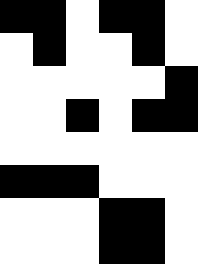[["black", "black", "white", "black", "black", "white"], ["white", "black", "white", "white", "black", "white"], ["white", "white", "white", "white", "white", "black"], ["white", "white", "black", "white", "black", "black"], ["white", "white", "white", "white", "white", "white"], ["black", "black", "black", "white", "white", "white"], ["white", "white", "white", "black", "black", "white"], ["white", "white", "white", "black", "black", "white"]]